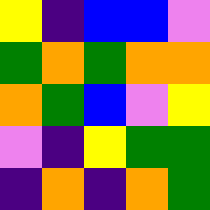[["yellow", "indigo", "blue", "blue", "violet"], ["green", "orange", "green", "orange", "orange"], ["orange", "green", "blue", "violet", "yellow"], ["violet", "indigo", "yellow", "green", "green"], ["indigo", "orange", "indigo", "orange", "green"]]